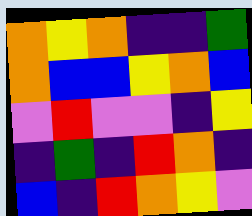[["orange", "yellow", "orange", "indigo", "indigo", "green"], ["orange", "blue", "blue", "yellow", "orange", "blue"], ["violet", "red", "violet", "violet", "indigo", "yellow"], ["indigo", "green", "indigo", "red", "orange", "indigo"], ["blue", "indigo", "red", "orange", "yellow", "violet"]]